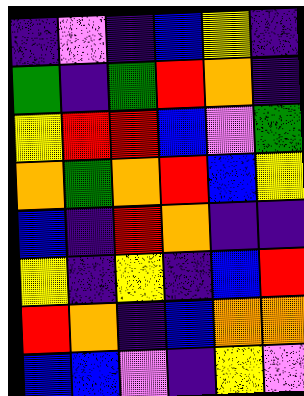[["indigo", "violet", "indigo", "blue", "yellow", "indigo"], ["green", "indigo", "green", "red", "orange", "indigo"], ["yellow", "red", "red", "blue", "violet", "green"], ["orange", "green", "orange", "red", "blue", "yellow"], ["blue", "indigo", "red", "orange", "indigo", "indigo"], ["yellow", "indigo", "yellow", "indigo", "blue", "red"], ["red", "orange", "indigo", "blue", "orange", "orange"], ["blue", "blue", "violet", "indigo", "yellow", "violet"]]